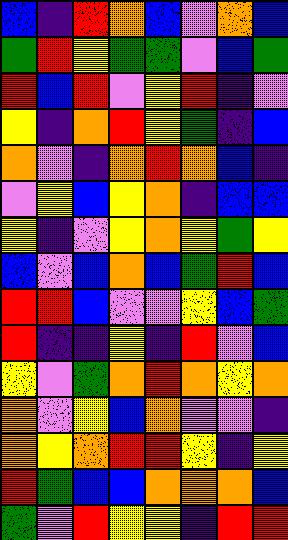[["blue", "indigo", "red", "orange", "blue", "violet", "orange", "blue"], ["green", "red", "yellow", "green", "green", "violet", "blue", "green"], ["red", "blue", "red", "violet", "yellow", "red", "indigo", "violet"], ["yellow", "indigo", "orange", "red", "yellow", "green", "indigo", "blue"], ["orange", "violet", "indigo", "orange", "red", "orange", "blue", "indigo"], ["violet", "yellow", "blue", "yellow", "orange", "indigo", "blue", "blue"], ["yellow", "indigo", "violet", "yellow", "orange", "yellow", "green", "yellow"], ["blue", "violet", "blue", "orange", "blue", "green", "red", "blue"], ["red", "red", "blue", "violet", "violet", "yellow", "blue", "green"], ["red", "indigo", "indigo", "yellow", "indigo", "red", "violet", "blue"], ["yellow", "violet", "green", "orange", "red", "orange", "yellow", "orange"], ["orange", "violet", "yellow", "blue", "orange", "violet", "violet", "indigo"], ["orange", "yellow", "orange", "red", "red", "yellow", "indigo", "yellow"], ["red", "green", "blue", "blue", "orange", "orange", "orange", "blue"], ["green", "violet", "red", "yellow", "yellow", "indigo", "red", "red"]]